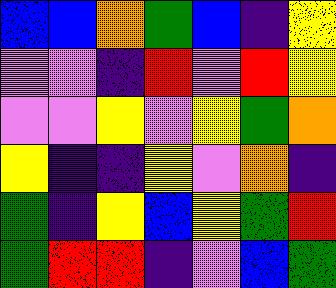[["blue", "blue", "orange", "green", "blue", "indigo", "yellow"], ["violet", "violet", "indigo", "red", "violet", "red", "yellow"], ["violet", "violet", "yellow", "violet", "yellow", "green", "orange"], ["yellow", "indigo", "indigo", "yellow", "violet", "orange", "indigo"], ["green", "indigo", "yellow", "blue", "yellow", "green", "red"], ["green", "red", "red", "indigo", "violet", "blue", "green"]]